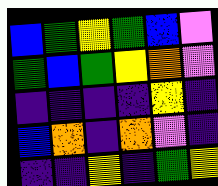[["blue", "green", "yellow", "green", "blue", "violet"], ["green", "blue", "green", "yellow", "orange", "violet"], ["indigo", "indigo", "indigo", "indigo", "yellow", "indigo"], ["blue", "orange", "indigo", "orange", "violet", "indigo"], ["indigo", "indigo", "yellow", "indigo", "green", "yellow"]]